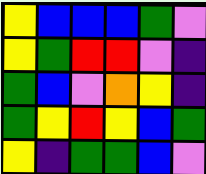[["yellow", "blue", "blue", "blue", "green", "violet"], ["yellow", "green", "red", "red", "violet", "indigo"], ["green", "blue", "violet", "orange", "yellow", "indigo"], ["green", "yellow", "red", "yellow", "blue", "green"], ["yellow", "indigo", "green", "green", "blue", "violet"]]